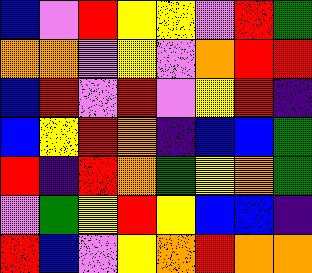[["blue", "violet", "red", "yellow", "yellow", "violet", "red", "green"], ["orange", "orange", "violet", "yellow", "violet", "orange", "red", "red"], ["blue", "red", "violet", "red", "violet", "yellow", "red", "indigo"], ["blue", "yellow", "red", "orange", "indigo", "blue", "blue", "green"], ["red", "indigo", "red", "orange", "green", "yellow", "orange", "green"], ["violet", "green", "yellow", "red", "yellow", "blue", "blue", "indigo"], ["red", "blue", "violet", "yellow", "orange", "red", "orange", "orange"]]